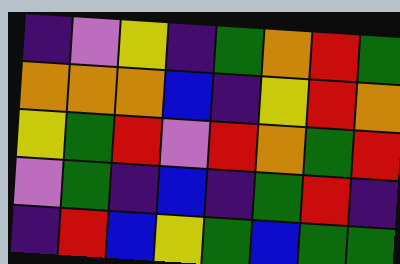[["indigo", "violet", "yellow", "indigo", "green", "orange", "red", "green"], ["orange", "orange", "orange", "blue", "indigo", "yellow", "red", "orange"], ["yellow", "green", "red", "violet", "red", "orange", "green", "red"], ["violet", "green", "indigo", "blue", "indigo", "green", "red", "indigo"], ["indigo", "red", "blue", "yellow", "green", "blue", "green", "green"]]